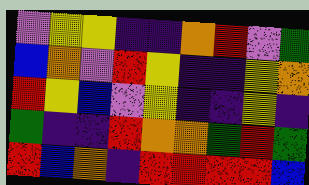[["violet", "yellow", "yellow", "indigo", "indigo", "orange", "red", "violet", "green"], ["blue", "orange", "violet", "red", "yellow", "indigo", "indigo", "yellow", "orange"], ["red", "yellow", "blue", "violet", "yellow", "indigo", "indigo", "yellow", "indigo"], ["green", "indigo", "indigo", "red", "orange", "orange", "green", "red", "green"], ["red", "blue", "orange", "indigo", "red", "red", "red", "red", "blue"]]